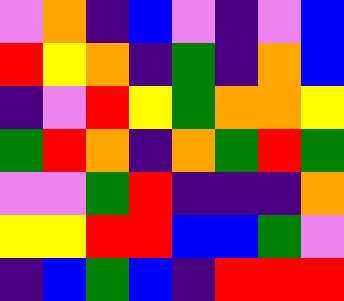[["violet", "orange", "indigo", "blue", "violet", "indigo", "violet", "blue"], ["red", "yellow", "orange", "indigo", "green", "indigo", "orange", "blue"], ["indigo", "violet", "red", "yellow", "green", "orange", "orange", "yellow"], ["green", "red", "orange", "indigo", "orange", "green", "red", "green"], ["violet", "violet", "green", "red", "indigo", "indigo", "indigo", "orange"], ["yellow", "yellow", "red", "red", "blue", "blue", "green", "violet"], ["indigo", "blue", "green", "blue", "indigo", "red", "red", "red"]]